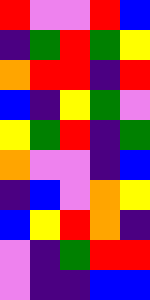[["red", "violet", "violet", "red", "blue"], ["indigo", "green", "red", "green", "yellow"], ["orange", "red", "red", "indigo", "red"], ["blue", "indigo", "yellow", "green", "violet"], ["yellow", "green", "red", "indigo", "green"], ["orange", "violet", "violet", "indigo", "blue"], ["indigo", "blue", "violet", "orange", "yellow"], ["blue", "yellow", "red", "orange", "indigo"], ["violet", "indigo", "green", "red", "red"], ["violet", "indigo", "indigo", "blue", "blue"]]